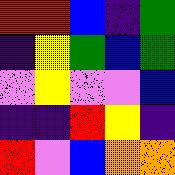[["red", "red", "blue", "indigo", "green"], ["indigo", "yellow", "green", "blue", "green"], ["violet", "yellow", "violet", "violet", "blue"], ["indigo", "indigo", "red", "yellow", "indigo"], ["red", "violet", "blue", "orange", "orange"]]